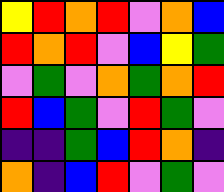[["yellow", "red", "orange", "red", "violet", "orange", "blue"], ["red", "orange", "red", "violet", "blue", "yellow", "green"], ["violet", "green", "violet", "orange", "green", "orange", "red"], ["red", "blue", "green", "violet", "red", "green", "violet"], ["indigo", "indigo", "green", "blue", "red", "orange", "indigo"], ["orange", "indigo", "blue", "red", "violet", "green", "violet"]]